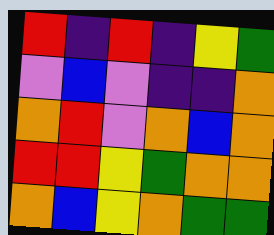[["red", "indigo", "red", "indigo", "yellow", "green"], ["violet", "blue", "violet", "indigo", "indigo", "orange"], ["orange", "red", "violet", "orange", "blue", "orange"], ["red", "red", "yellow", "green", "orange", "orange"], ["orange", "blue", "yellow", "orange", "green", "green"]]